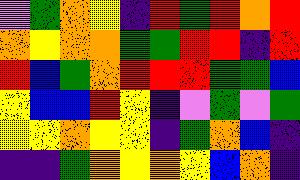[["violet", "green", "orange", "yellow", "indigo", "red", "green", "red", "orange", "red"], ["orange", "yellow", "orange", "orange", "green", "green", "red", "red", "indigo", "red"], ["red", "blue", "green", "orange", "red", "red", "red", "green", "green", "blue"], ["yellow", "blue", "blue", "red", "yellow", "indigo", "violet", "green", "violet", "green"], ["yellow", "yellow", "orange", "yellow", "yellow", "indigo", "green", "orange", "blue", "indigo"], ["indigo", "indigo", "green", "orange", "yellow", "orange", "yellow", "blue", "orange", "indigo"]]